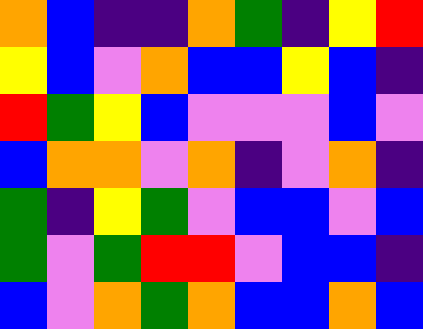[["orange", "blue", "indigo", "indigo", "orange", "green", "indigo", "yellow", "red"], ["yellow", "blue", "violet", "orange", "blue", "blue", "yellow", "blue", "indigo"], ["red", "green", "yellow", "blue", "violet", "violet", "violet", "blue", "violet"], ["blue", "orange", "orange", "violet", "orange", "indigo", "violet", "orange", "indigo"], ["green", "indigo", "yellow", "green", "violet", "blue", "blue", "violet", "blue"], ["green", "violet", "green", "red", "red", "violet", "blue", "blue", "indigo"], ["blue", "violet", "orange", "green", "orange", "blue", "blue", "orange", "blue"]]